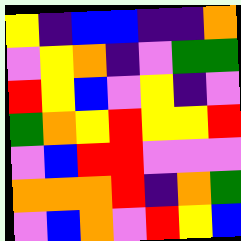[["yellow", "indigo", "blue", "blue", "indigo", "indigo", "orange"], ["violet", "yellow", "orange", "indigo", "violet", "green", "green"], ["red", "yellow", "blue", "violet", "yellow", "indigo", "violet"], ["green", "orange", "yellow", "red", "yellow", "yellow", "red"], ["violet", "blue", "red", "red", "violet", "violet", "violet"], ["orange", "orange", "orange", "red", "indigo", "orange", "green"], ["violet", "blue", "orange", "violet", "red", "yellow", "blue"]]